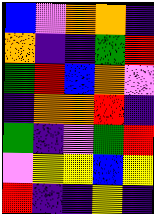[["blue", "violet", "orange", "orange", "indigo"], ["orange", "indigo", "indigo", "green", "red"], ["green", "red", "blue", "orange", "violet"], ["indigo", "orange", "orange", "red", "indigo"], ["green", "indigo", "violet", "green", "red"], ["violet", "yellow", "yellow", "blue", "yellow"], ["red", "indigo", "indigo", "yellow", "indigo"]]